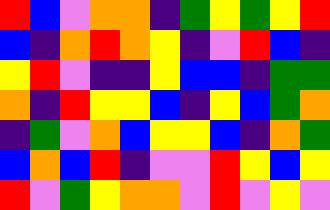[["red", "blue", "violet", "orange", "orange", "indigo", "green", "yellow", "green", "yellow", "red"], ["blue", "indigo", "orange", "red", "orange", "yellow", "indigo", "violet", "red", "blue", "indigo"], ["yellow", "red", "violet", "indigo", "indigo", "yellow", "blue", "blue", "indigo", "green", "green"], ["orange", "indigo", "red", "yellow", "yellow", "blue", "indigo", "yellow", "blue", "green", "orange"], ["indigo", "green", "violet", "orange", "blue", "yellow", "yellow", "blue", "indigo", "orange", "green"], ["blue", "orange", "blue", "red", "indigo", "violet", "violet", "red", "yellow", "blue", "yellow"], ["red", "violet", "green", "yellow", "orange", "orange", "violet", "red", "violet", "yellow", "violet"]]